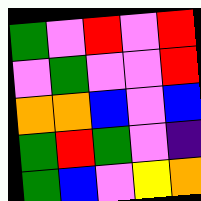[["green", "violet", "red", "violet", "red"], ["violet", "green", "violet", "violet", "red"], ["orange", "orange", "blue", "violet", "blue"], ["green", "red", "green", "violet", "indigo"], ["green", "blue", "violet", "yellow", "orange"]]